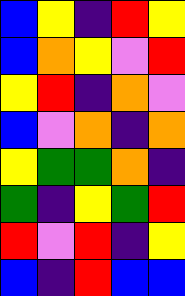[["blue", "yellow", "indigo", "red", "yellow"], ["blue", "orange", "yellow", "violet", "red"], ["yellow", "red", "indigo", "orange", "violet"], ["blue", "violet", "orange", "indigo", "orange"], ["yellow", "green", "green", "orange", "indigo"], ["green", "indigo", "yellow", "green", "red"], ["red", "violet", "red", "indigo", "yellow"], ["blue", "indigo", "red", "blue", "blue"]]